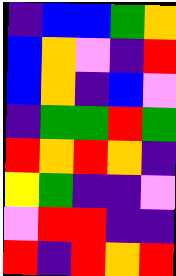[["indigo", "blue", "blue", "green", "orange"], ["blue", "orange", "violet", "indigo", "red"], ["blue", "orange", "indigo", "blue", "violet"], ["indigo", "green", "green", "red", "green"], ["red", "orange", "red", "orange", "indigo"], ["yellow", "green", "indigo", "indigo", "violet"], ["violet", "red", "red", "indigo", "indigo"], ["red", "indigo", "red", "orange", "red"]]